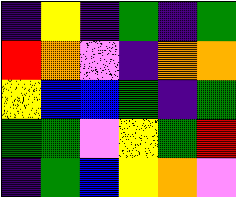[["indigo", "yellow", "indigo", "green", "indigo", "green"], ["red", "orange", "violet", "indigo", "orange", "orange"], ["yellow", "blue", "blue", "green", "indigo", "green"], ["green", "green", "violet", "yellow", "green", "red"], ["indigo", "green", "blue", "yellow", "orange", "violet"]]